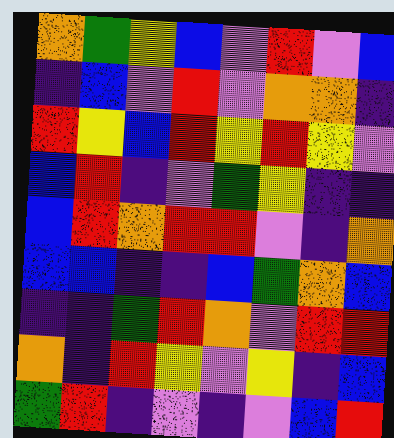[["orange", "green", "yellow", "blue", "violet", "red", "violet", "blue"], ["indigo", "blue", "violet", "red", "violet", "orange", "orange", "indigo"], ["red", "yellow", "blue", "red", "yellow", "red", "yellow", "violet"], ["blue", "red", "indigo", "violet", "green", "yellow", "indigo", "indigo"], ["blue", "red", "orange", "red", "red", "violet", "indigo", "orange"], ["blue", "blue", "indigo", "indigo", "blue", "green", "orange", "blue"], ["indigo", "indigo", "green", "red", "orange", "violet", "red", "red"], ["orange", "indigo", "red", "yellow", "violet", "yellow", "indigo", "blue"], ["green", "red", "indigo", "violet", "indigo", "violet", "blue", "red"]]